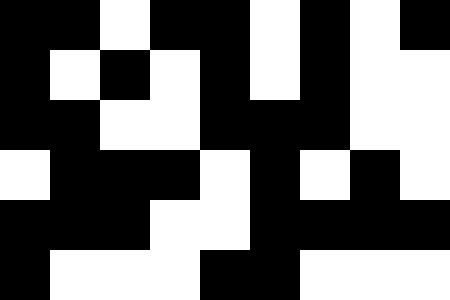[["black", "black", "white", "black", "black", "white", "black", "white", "black"], ["black", "white", "black", "white", "black", "white", "black", "white", "white"], ["black", "black", "white", "white", "black", "black", "black", "white", "white"], ["white", "black", "black", "black", "white", "black", "white", "black", "white"], ["black", "black", "black", "white", "white", "black", "black", "black", "black"], ["black", "white", "white", "white", "black", "black", "white", "white", "white"]]